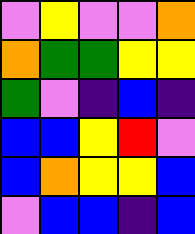[["violet", "yellow", "violet", "violet", "orange"], ["orange", "green", "green", "yellow", "yellow"], ["green", "violet", "indigo", "blue", "indigo"], ["blue", "blue", "yellow", "red", "violet"], ["blue", "orange", "yellow", "yellow", "blue"], ["violet", "blue", "blue", "indigo", "blue"]]